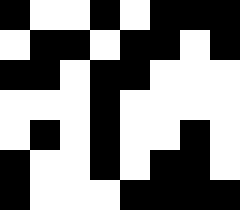[["black", "white", "white", "black", "white", "black", "black", "black"], ["white", "black", "black", "white", "black", "black", "white", "black"], ["black", "black", "white", "black", "black", "white", "white", "white"], ["white", "white", "white", "black", "white", "white", "white", "white"], ["white", "black", "white", "black", "white", "white", "black", "white"], ["black", "white", "white", "black", "white", "black", "black", "white"], ["black", "white", "white", "white", "black", "black", "black", "black"]]